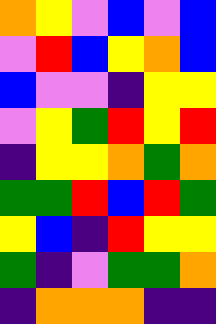[["orange", "yellow", "violet", "blue", "violet", "blue"], ["violet", "red", "blue", "yellow", "orange", "blue"], ["blue", "violet", "violet", "indigo", "yellow", "yellow"], ["violet", "yellow", "green", "red", "yellow", "red"], ["indigo", "yellow", "yellow", "orange", "green", "orange"], ["green", "green", "red", "blue", "red", "green"], ["yellow", "blue", "indigo", "red", "yellow", "yellow"], ["green", "indigo", "violet", "green", "green", "orange"], ["indigo", "orange", "orange", "orange", "indigo", "indigo"]]